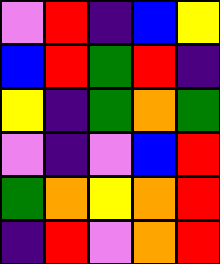[["violet", "red", "indigo", "blue", "yellow"], ["blue", "red", "green", "red", "indigo"], ["yellow", "indigo", "green", "orange", "green"], ["violet", "indigo", "violet", "blue", "red"], ["green", "orange", "yellow", "orange", "red"], ["indigo", "red", "violet", "orange", "red"]]